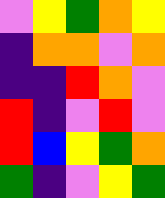[["violet", "yellow", "green", "orange", "yellow"], ["indigo", "orange", "orange", "violet", "orange"], ["indigo", "indigo", "red", "orange", "violet"], ["red", "indigo", "violet", "red", "violet"], ["red", "blue", "yellow", "green", "orange"], ["green", "indigo", "violet", "yellow", "green"]]